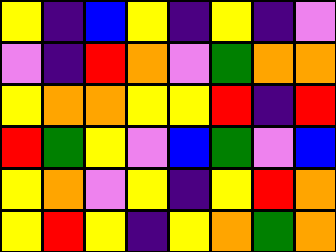[["yellow", "indigo", "blue", "yellow", "indigo", "yellow", "indigo", "violet"], ["violet", "indigo", "red", "orange", "violet", "green", "orange", "orange"], ["yellow", "orange", "orange", "yellow", "yellow", "red", "indigo", "red"], ["red", "green", "yellow", "violet", "blue", "green", "violet", "blue"], ["yellow", "orange", "violet", "yellow", "indigo", "yellow", "red", "orange"], ["yellow", "red", "yellow", "indigo", "yellow", "orange", "green", "orange"]]